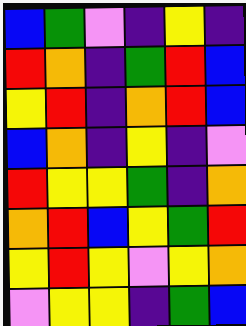[["blue", "green", "violet", "indigo", "yellow", "indigo"], ["red", "orange", "indigo", "green", "red", "blue"], ["yellow", "red", "indigo", "orange", "red", "blue"], ["blue", "orange", "indigo", "yellow", "indigo", "violet"], ["red", "yellow", "yellow", "green", "indigo", "orange"], ["orange", "red", "blue", "yellow", "green", "red"], ["yellow", "red", "yellow", "violet", "yellow", "orange"], ["violet", "yellow", "yellow", "indigo", "green", "blue"]]